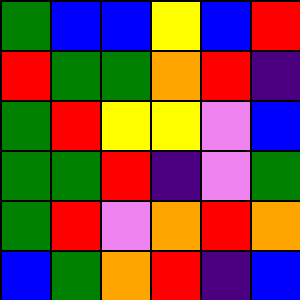[["green", "blue", "blue", "yellow", "blue", "red"], ["red", "green", "green", "orange", "red", "indigo"], ["green", "red", "yellow", "yellow", "violet", "blue"], ["green", "green", "red", "indigo", "violet", "green"], ["green", "red", "violet", "orange", "red", "orange"], ["blue", "green", "orange", "red", "indigo", "blue"]]